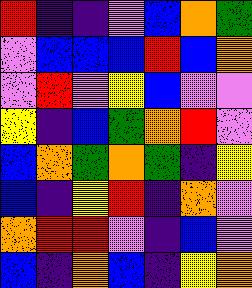[["red", "indigo", "indigo", "violet", "blue", "orange", "green"], ["violet", "blue", "blue", "blue", "red", "blue", "orange"], ["violet", "red", "violet", "yellow", "blue", "violet", "violet"], ["yellow", "indigo", "blue", "green", "orange", "red", "violet"], ["blue", "orange", "green", "orange", "green", "indigo", "yellow"], ["blue", "indigo", "yellow", "red", "indigo", "orange", "violet"], ["orange", "red", "red", "violet", "indigo", "blue", "violet"], ["blue", "indigo", "orange", "blue", "indigo", "yellow", "orange"]]